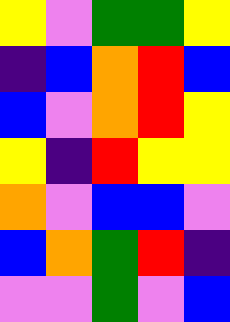[["yellow", "violet", "green", "green", "yellow"], ["indigo", "blue", "orange", "red", "blue"], ["blue", "violet", "orange", "red", "yellow"], ["yellow", "indigo", "red", "yellow", "yellow"], ["orange", "violet", "blue", "blue", "violet"], ["blue", "orange", "green", "red", "indigo"], ["violet", "violet", "green", "violet", "blue"]]